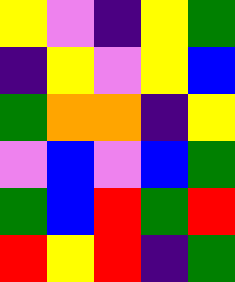[["yellow", "violet", "indigo", "yellow", "green"], ["indigo", "yellow", "violet", "yellow", "blue"], ["green", "orange", "orange", "indigo", "yellow"], ["violet", "blue", "violet", "blue", "green"], ["green", "blue", "red", "green", "red"], ["red", "yellow", "red", "indigo", "green"]]